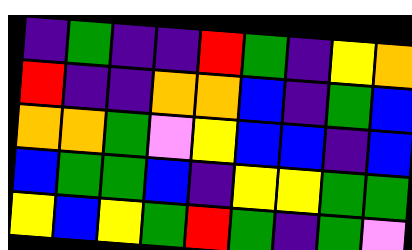[["indigo", "green", "indigo", "indigo", "red", "green", "indigo", "yellow", "orange"], ["red", "indigo", "indigo", "orange", "orange", "blue", "indigo", "green", "blue"], ["orange", "orange", "green", "violet", "yellow", "blue", "blue", "indigo", "blue"], ["blue", "green", "green", "blue", "indigo", "yellow", "yellow", "green", "green"], ["yellow", "blue", "yellow", "green", "red", "green", "indigo", "green", "violet"]]